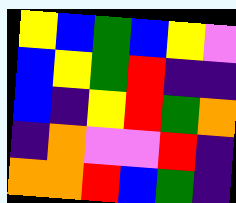[["yellow", "blue", "green", "blue", "yellow", "violet"], ["blue", "yellow", "green", "red", "indigo", "indigo"], ["blue", "indigo", "yellow", "red", "green", "orange"], ["indigo", "orange", "violet", "violet", "red", "indigo"], ["orange", "orange", "red", "blue", "green", "indigo"]]